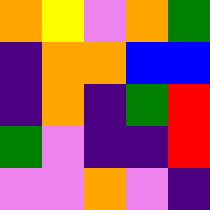[["orange", "yellow", "violet", "orange", "green"], ["indigo", "orange", "orange", "blue", "blue"], ["indigo", "orange", "indigo", "green", "red"], ["green", "violet", "indigo", "indigo", "red"], ["violet", "violet", "orange", "violet", "indigo"]]